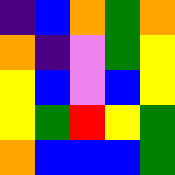[["indigo", "blue", "orange", "green", "orange"], ["orange", "indigo", "violet", "green", "yellow"], ["yellow", "blue", "violet", "blue", "yellow"], ["yellow", "green", "red", "yellow", "green"], ["orange", "blue", "blue", "blue", "green"]]